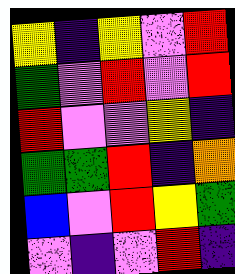[["yellow", "indigo", "yellow", "violet", "red"], ["green", "violet", "red", "violet", "red"], ["red", "violet", "violet", "yellow", "indigo"], ["green", "green", "red", "indigo", "orange"], ["blue", "violet", "red", "yellow", "green"], ["violet", "indigo", "violet", "red", "indigo"]]